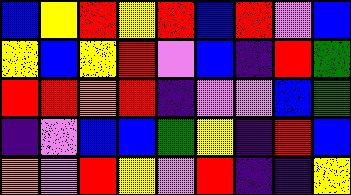[["blue", "yellow", "red", "yellow", "red", "blue", "red", "violet", "blue"], ["yellow", "blue", "yellow", "red", "violet", "blue", "indigo", "red", "green"], ["red", "red", "orange", "red", "indigo", "violet", "violet", "blue", "green"], ["indigo", "violet", "blue", "blue", "green", "yellow", "indigo", "red", "blue"], ["orange", "violet", "red", "yellow", "violet", "red", "indigo", "indigo", "yellow"]]